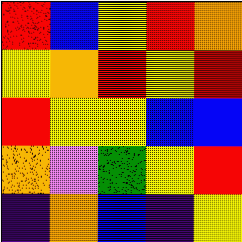[["red", "blue", "yellow", "red", "orange"], ["yellow", "orange", "red", "yellow", "red"], ["red", "yellow", "yellow", "blue", "blue"], ["orange", "violet", "green", "yellow", "red"], ["indigo", "orange", "blue", "indigo", "yellow"]]